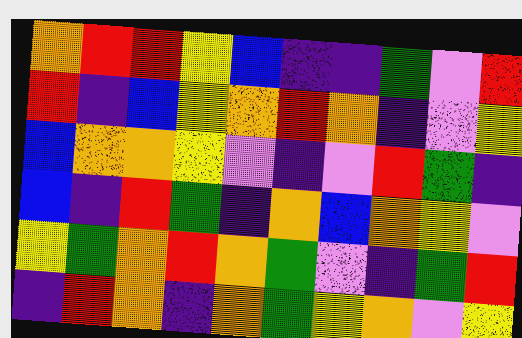[["orange", "red", "red", "yellow", "blue", "indigo", "indigo", "green", "violet", "red"], ["red", "indigo", "blue", "yellow", "orange", "red", "orange", "indigo", "violet", "yellow"], ["blue", "orange", "orange", "yellow", "violet", "indigo", "violet", "red", "green", "indigo"], ["blue", "indigo", "red", "green", "indigo", "orange", "blue", "orange", "yellow", "violet"], ["yellow", "green", "orange", "red", "orange", "green", "violet", "indigo", "green", "red"], ["indigo", "red", "orange", "indigo", "orange", "green", "yellow", "orange", "violet", "yellow"]]